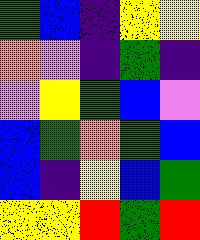[["green", "blue", "indigo", "yellow", "yellow"], ["orange", "violet", "indigo", "green", "indigo"], ["violet", "yellow", "green", "blue", "violet"], ["blue", "green", "orange", "green", "blue"], ["blue", "indigo", "yellow", "blue", "green"], ["yellow", "yellow", "red", "green", "red"]]